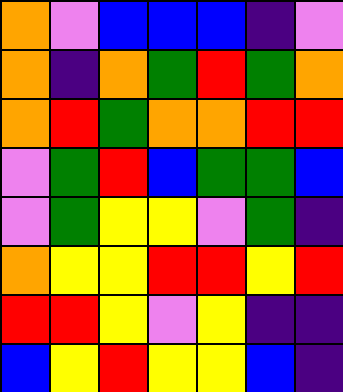[["orange", "violet", "blue", "blue", "blue", "indigo", "violet"], ["orange", "indigo", "orange", "green", "red", "green", "orange"], ["orange", "red", "green", "orange", "orange", "red", "red"], ["violet", "green", "red", "blue", "green", "green", "blue"], ["violet", "green", "yellow", "yellow", "violet", "green", "indigo"], ["orange", "yellow", "yellow", "red", "red", "yellow", "red"], ["red", "red", "yellow", "violet", "yellow", "indigo", "indigo"], ["blue", "yellow", "red", "yellow", "yellow", "blue", "indigo"]]